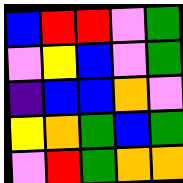[["blue", "red", "red", "violet", "green"], ["violet", "yellow", "blue", "violet", "green"], ["indigo", "blue", "blue", "orange", "violet"], ["yellow", "orange", "green", "blue", "green"], ["violet", "red", "green", "orange", "orange"]]